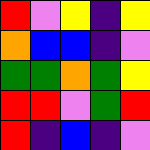[["red", "violet", "yellow", "indigo", "yellow"], ["orange", "blue", "blue", "indigo", "violet"], ["green", "green", "orange", "green", "yellow"], ["red", "red", "violet", "green", "red"], ["red", "indigo", "blue", "indigo", "violet"]]